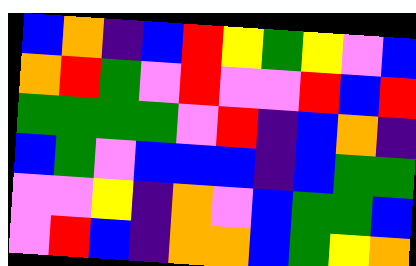[["blue", "orange", "indigo", "blue", "red", "yellow", "green", "yellow", "violet", "blue"], ["orange", "red", "green", "violet", "red", "violet", "violet", "red", "blue", "red"], ["green", "green", "green", "green", "violet", "red", "indigo", "blue", "orange", "indigo"], ["blue", "green", "violet", "blue", "blue", "blue", "indigo", "blue", "green", "green"], ["violet", "violet", "yellow", "indigo", "orange", "violet", "blue", "green", "green", "blue"], ["violet", "red", "blue", "indigo", "orange", "orange", "blue", "green", "yellow", "orange"]]